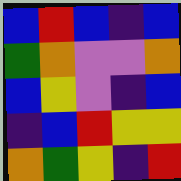[["blue", "red", "blue", "indigo", "blue"], ["green", "orange", "violet", "violet", "orange"], ["blue", "yellow", "violet", "indigo", "blue"], ["indigo", "blue", "red", "yellow", "yellow"], ["orange", "green", "yellow", "indigo", "red"]]